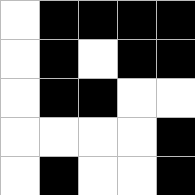[["white", "black", "black", "black", "black"], ["white", "black", "white", "black", "black"], ["white", "black", "black", "white", "white"], ["white", "white", "white", "white", "black"], ["white", "black", "white", "white", "black"]]